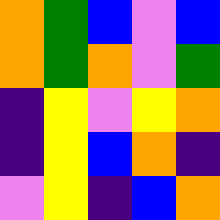[["orange", "green", "blue", "violet", "blue"], ["orange", "green", "orange", "violet", "green"], ["indigo", "yellow", "violet", "yellow", "orange"], ["indigo", "yellow", "blue", "orange", "indigo"], ["violet", "yellow", "indigo", "blue", "orange"]]